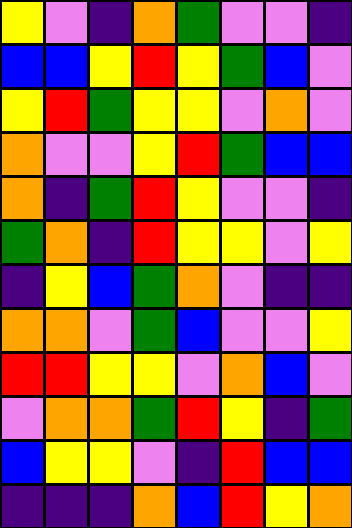[["yellow", "violet", "indigo", "orange", "green", "violet", "violet", "indigo"], ["blue", "blue", "yellow", "red", "yellow", "green", "blue", "violet"], ["yellow", "red", "green", "yellow", "yellow", "violet", "orange", "violet"], ["orange", "violet", "violet", "yellow", "red", "green", "blue", "blue"], ["orange", "indigo", "green", "red", "yellow", "violet", "violet", "indigo"], ["green", "orange", "indigo", "red", "yellow", "yellow", "violet", "yellow"], ["indigo", "yellow", "blue", "green", "orange", "violet", "indigo", "indigo"], ["orange", "orange", "violet", "green", "blue", "violet", "violet", "yellow"], ["red", "red", "yellow", "yellow", "violet", "orange", "blue", "violet"], ["violet", "orange", "orange", "green", "red", "yellow", "indigo", "green"], ["blue", "yellow", "yellow", "violet", "indigo", "red", "blue", "blue"], ["indigo", "indigo", "indigo", "orange", "blue", "red", "yellow", "orange"]]